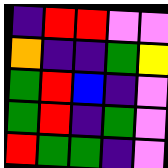[["indigo", "red", "red", "violet", "violet"], ["orange", "indigo", "indigo", "green", "yellow"], ["green", "red", "blue", "indigo", "violet"], ["green", "red", "indigo", "green", "violet"], ["red", "green", "green", "indigo", "violet"]]